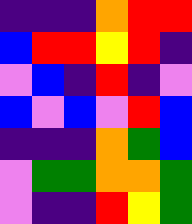[["indigo", "indigo", "indigo", "orange", "red", "red"], ["blue", "red", "red", "yellow", "red", "indigo"], ["violet", "blue", "indigo", "red", "indigo", "violet"], ["blue", "violet", "blue", "violet", "red", "blue"], ["indigo", "indigo", "indigo", "orange", "green", "blue"], ["violet", "green", "green", "orange", "orange", "green"], ["violet", "indigo", "indigo", "red", "yellow", "green"]]